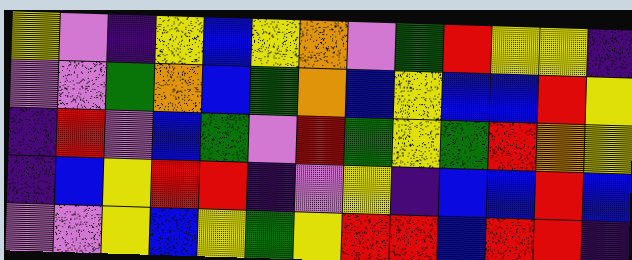[["yellow", "violet", "indigo", "yellow", "blue", "yellow", "orange", "violet", "green", "red", "yellow", "yellow", "indigo"], ["violet", "violet", "green", "orange", "blue", "green", "orange", "blue", "yellow", "blue", "blue", "red", "yellow"], ["indigo", "red", "violet", "blue", "green", "violet", "red", "green", "yellow", "green", "red", "orange", "yellow"], ["indigo", "blue", "yellow", "red", "red", "indigo", "violet", "yellow", "indigo", "blue", "blue", "red", "blue"], ["violet", "violet", "yellow", "blue", "yellow", "green", "yellow", "red", "red", "blue", "red", "red", "indigo"]]